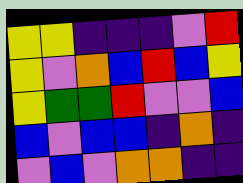[["yellow", "yellow", "indigo", "indigo", "indigo", "violet", "red"], ["yellow", "violet", "orange", "blue", "red", "blue", "yellow"], ["yellow", "green", "green", "red", "violet", "violet", "blue"], ["blue", "violet", "blue", "blue", "indigo", "orange", "indigo"], ["violet", "blue", "violet", "orange", "orange", "indigo", "indigo"]]